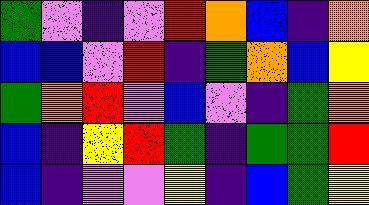[["green", "violet", "indigo", "violet", "red", "orange", "blue", "indigo", "orange"], ["blue", "blue", "violet", "red", "indigo", "green", "orange", "blue", "yellow"], ["green", "orange", "red", "violet", "blue", "violet", "indigo", "green", "orange"], ["blue", "indigo", "yellow", "red", "green", "indigo", "green", "green", "red"], ["blue", "indigo", "violet", "violet", "yellow", "indigo", "blue", "green", "yellow"]]